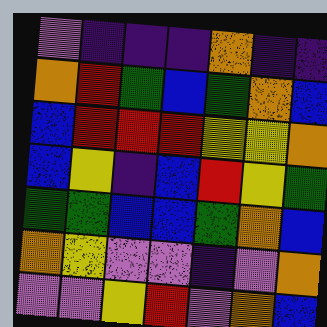[["violet", "indigo", "indigo", "indigo", "orange", "indigo", "indigo"], ["orange", "red", "green", "blue", "green", "orange", "blue"], ["blue", "red", "red", "red", "yellow", "yellow", "orange"], ["blue", "yellow", "indigo", "blue", "red", "yellow", "green"], ["green", "green", "blue", "blue", "green", "orange", "blue"], ["orange", "yellow", "violet", "violet", "indigo", "violet", "orange"], ["violet", "violet", "yellow", "red", "violet", "orange", "blue"]]